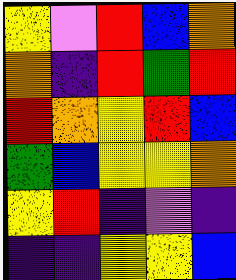[["yellow", "violet", "red", "blue", "orange"], ["orange", "indigo", "red", "green", "red"], ["red", "orange", "yellow", "red", "blue"], ["green", "blue", "yellow", "yellow", "orange"], ["yellow", "red", "indigo", "violet", "indigo"], ["indigo", "indigo", "yellow", "yellow", "blue"]]